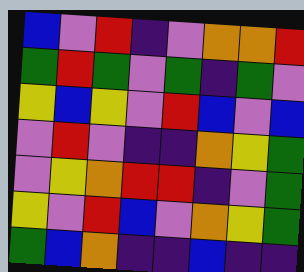[["blue", "violet", "red", "indigo", "violet", "orange", "orange", "red"], ["green", "red", "green", "violet", "green", "indigo", "green", "violet"], ["yellow", "blue", "yellow", "violet", "red", "blue", "violet", "blue"], ["violet", "red", "violet", "indigo", "indigo", "orange", "yellow", "green"], ["violet", "yellow", "orange", "red", "red", "indigo", "violet", "green"], ["yellow", "violet", "red", "blue", "violet", "orange", "yellow", "green"], ["green", "blue", "orange", "indigo", "indigo", "blue", "indigo", "indigo"]]